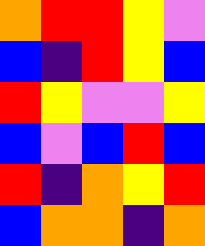[["orange", "red", "red", "yellow", "violet"], ["blue", "indigo", "red", "yellow", "blue"], ["red", "yellow", "violet", "violet", "yellow"], ["blue", "violet", "blue", "red", "blue"], ["red", "indigo", "orange", "yellow", "red"], ["blue", "orange", "orange", "indigo", "orange"]]